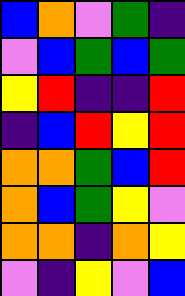[["blue", "orange", "violet", "green", "indigo"], ["violet", "blue", "green", "blue", "green"], ["yellow", "red", "indigo", "indigo", "red"], ["indigo", "blue", "red", "yellow", "red"], ["orange", "orange", "green", "blue", "red"], ["orange", "blue", "green", "yellow", "violet"], ["orange", "orange", "indigo", "orange", "yellow"], ["violet", "indigo", "yellow", "violet", "blue"]]